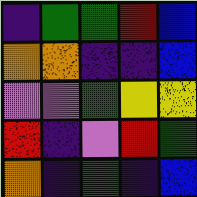[["indigo", "green", "green", "red", "blue"], ["orange", "orange", "indigo", "indigo", "blue"], ["violet", "violet", "green", "yellow", "yellow"], ["red", "indigo", "violet", "red", "green"], ["orange", "indigo", "green", "indigo", "blue"]]